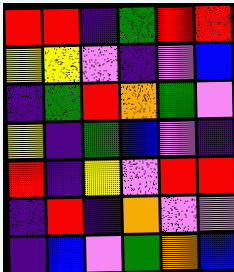[["red", "red", "indigo", "green", "red", "red"], ["yellow", "yellow", "violet", "indigo", "violet", "blue"], ["indigo", "green", "red", "orange", "green", "violet"], ["yellow", "indigo", "green", "blue", "violet", "indigo"], ["red", "indigo", "yellow", "violet", "red", "red"], ["indigo", "red", "indigo", "orange", "violet", "violet"], ["indigo", "blue", "violet", "green", "orange", "blue"]]